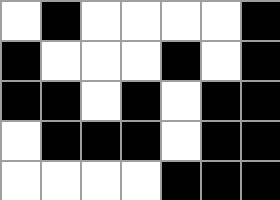[["white", "black", "white", "white", "white", "white", "black"], ["black", "white", "white", "white", "black", "white", "black"], ["black", "black", "white", "black", "white", "black", "black"], ["white", "black", "black", "black", "white", "black", "black"], ["white", "white", "white", "white", "black", "black", "black"]]